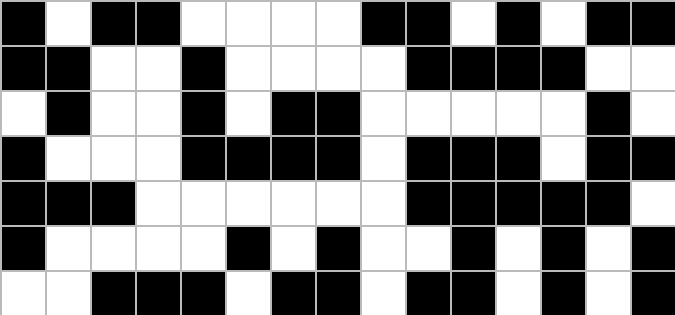[["black", "white", "black", "black", "white", "white", "white", "white", "black", "black", "white", "black", "white", "black", "black"], ["black", "black", "white", "white", "black", "white", "white", "white", "white", "black", "black", "black", "black", "white", "white"], ["white", "black", "white", "white", "black", "white", "black", "black", "white", "white", "white", "white", "white", "black", "white"], ["black", "white", "white", "white", "black", "black", "black", "black", "white", "black", "black", "black", "white", "black", "black"], ["black", "black", "black", "white", "white", "white", "white", "white", "white", "black", "black", "black", "black", "black", "white"], ["black", "white", "white", "white", "white", "black", "white", "black", "white", "white", "black", "white", "black", "white", "black"], ["white", "white", "black", "black", "black", "white", "black", "black", "white", "black", "black", "white", "black", "white", "black"]]